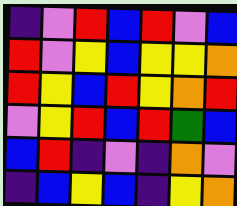[["indigo", "violet", "red", "blue", "red", "violet", "blue"], ["red", "violet", "yellow", "blue", "yellow", "yellow", "orange"], ["red", "yellow", "blue", "red", "yellow", "orange", "red"], ["violet", "yellow", "red", "blue", "red", "green", "blue"], ["blue", "red", "indigo", "violet", "indigo", "orange", "violet"], ["indigo", "blue", "yellow", "blue", "indigo", "yellow", "orange"]]